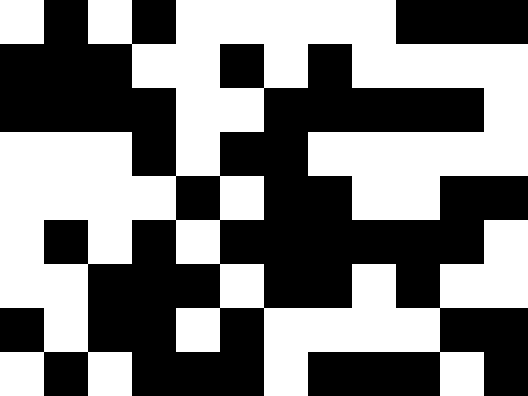[["white", "black", "white", "black", "white", "white", "white", "white", "white", "black", "black", "black"], ["black", "black", "black", "white", "white", "black", "white", "black", "white", "white", "white", "white"], ["black", "black", "black", "black", "white", "white", "black", "black", "black", "black", "black", "white"], ["white", "white", "white", "black", "white", "black", "black", "white", "white", "white", "white", "white"], ["white", "white", "white", "white", "black", "white", "black", "black", "white", "white", "black", "black"], ["white", "black", "white", "black", "white", "black", "black", "black", "black", "black", "black", "white"], ["white", "white", "black", "black", "black", "white", "black", "black", "white", "black", "white", "white"], ["black", "white", "black", "black", "white", "black", "white", "white", "white", "white", "black", "black"], ["white", "black", "white", "black", "black", "black", "white", "black", "black", "black", "white", "black"]]